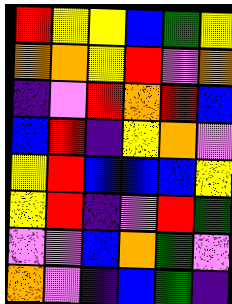[["red", "yellow", "yellow", "blue", "green", "yellow"], ["orange", "orange", "yellow", "red", "violet", "orange"], ["indigo", "violet", "red", "orange", "red", "blue"], ["blue", "red", "indigo", "yellow", "orange", "violet"], ["yellow", "red", "blue", "blue", "blue", "yellow"], ["yellow", "red", "indigo", "violet", "red", "green"], ["violet", "violet", "blue", "orange", "green", "violet"], ["orange", "violet", "indigo", "blue", "green", "indigo"]]